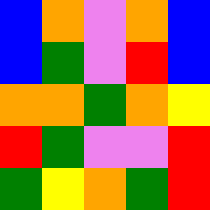[["blue", "orange", "violet", "orange", "blue"], ["blue", "green", "violet", "red", "blue"], ["orange", "orange", "green", "orange", "yellow"], ["red", "green", "violet", "violet", "red"], ["green", "yellow", "orange", "green", "red"]]